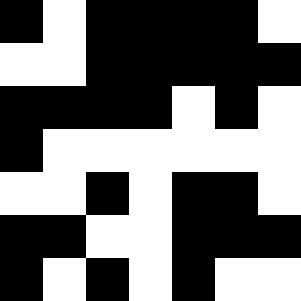[["black", "white", "black", "black", "black", "black", "white"], ["white", "white", "black", "black", "black", "black", "black"], ["black", "black", "black", "black", "white", "black", "white"], ["black", "white", "white", "white", "white", "white", "white"], ["white", "white", "black", "white", "black", "black", "white"], ["black", "black", "white", "white", "black", "black", "black"], ["black", "white", "black", "white", "black", "white", "white"]]